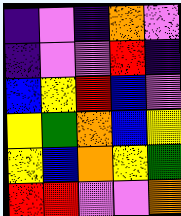[["indigo", "violet", "indigo", "orange", "violet"], ["indigo", "violet", "violet", "red", "indigo"], ["blue", "yellow", "red", "blue", "violet"], ["yellow", "green", "orange", "blue", "yellow"], ["yellow", "blue", "orange", "yellow", "green"], ["red", "red", "violet", "violet", "orange"]]